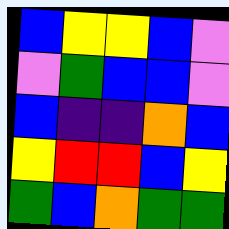[["blue", "yellow", "yellow", "blue", "violet"], ["violet", "green", "blue", "blue", "violet"], ["blue", "indigo", "indigo", "orange", "blue"], ["yellow", "red", "red", "blue", "yellow"], ["green", "blue", "orange", "green", "green"]]